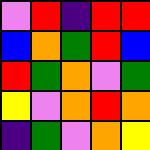[["violet", "red", "indigo", "red", "red"], ["blue", "orange", "green", "red", "blue"], ["red", "green", "orange", "violet", "green"], ["yellow", "violet", "orange", "red", "orange"], ["indigo", "green", "violet", "orange", "yellow"]]